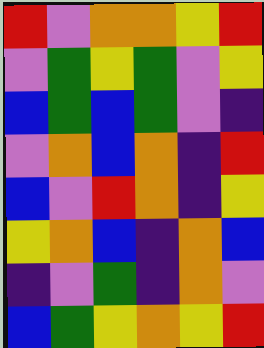[["red", "violet", "orange", "orange", "yellow", "red"], ["violet", "green", "yellow", "green", "violet", "yellow"], ["blue", "green", "blue", "green", "violet", "indigo"], ["violet", "orange", "blue", "orange", "indigo", "red"], ["blue", "violet", "red", "orange", "indigo", "yellow"], ["yellow", "orange", "blue", "indigo", "orange", "blue"], ["indigo", "violet", "green", "indigo", "orange", "violet"], ["blue", "green", "yellow", "orange", "yellow", "red"]]